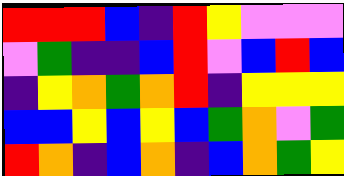[["red", "red", "red", "blue", "indigo", "red", "yellow", "violet", "violet", "violet"], ["violet", "green", "indigo", "indigo", "blue", "red", "violet", "blue", "red", "blue"], ["indigo", "yellow", "orange", "green", "orange", "red", "indigo", "yellow", "yellow", "yellow"], ["blue", "blue", "yellow", "blue", "yellow", "blue", "green", "orange", "violet", "green"], ["red", "orange", "indigo", "blue", "orange", "indigo", "blue", "orange", "green", "yellow"]]